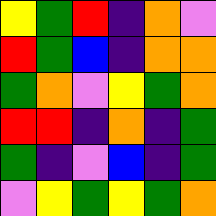[["yellow", "green", "red", "indigo", "orange", "violet"], ["red", "green", "blue", "indigo", "orange", "orange"], ["green", "orange", "violet", "yellow", "green", "orange"], ["red", "red", "indigo", "orange", "indigo", "green"], ["green", "indigo", "violet", "blue", "indigo", "green"], ["violet", "yellow", "green", "yellow", "green", "orange"]]